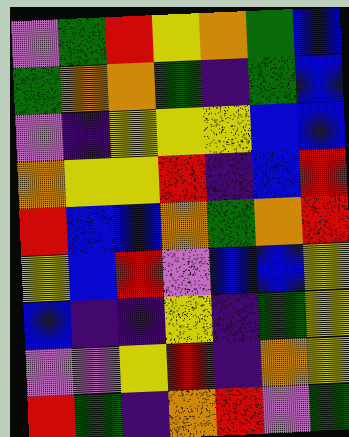[["violet", "green", "red", "yellow", "orange", "green", "blue"], ["green", "orange", "orange", "green", "indigo", "green", "blue"], ["violet", "indigo", "yellow", "yellow", "yellow", "blue", "blue"], ["orange", "yellow", "yellow", "red", "indigo", "blue", "red"], ["red", "blue", "blue", "orange", "green", "orange", "red"], ["yellow", "blue", "red", "violet", "blue", "blue", "yellow"], ["blue", "indigo", "indigo", "yellow", "indigo", "green", "yellow"], ["violet", "violet", "yellow", "red", "indigo", "orange", "yellow"], ["red", "green", "indigo", "orange", "red", "violet", "green"]]